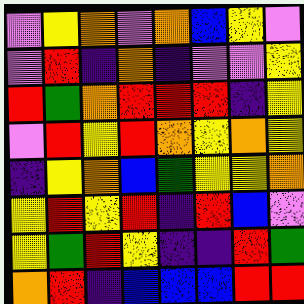[["violet", "yellow", "orange", "violet", "orange", "blue", "yellow", "violet"], ["violet", "red", "indigo", "orange", "indigo", "violet", "violet", "yellow"], ["red", "green", "orange", "red", "red", "red", "indigo", "yellow"], ["violet", "red", "yellow", "red", "orange", "yellow", "orange", "yellow"], ["indigo", "yellow", "orange", "blue", "green", "yellow", "yellow", "orange"], ["yellow", "red", "yellow", "red", "indigo", "red", "blue", "violet"], ["yellow", "green", "red", "yellow", "indigo", "indigo", "red", "green"], ["orange", "red", "indigo", "blue", "blue", "blue", "red", "red"]]